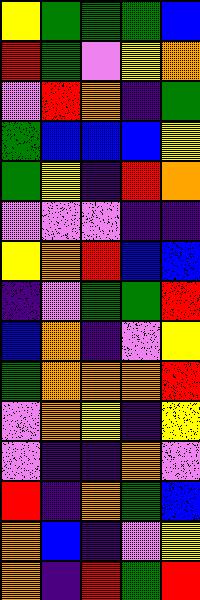[["yellow", "green", "green", "green", "blue"], ["red", "green", "violet", "yellow", "orange"], ["violet", "red", "orange", "indigo", "green"], ["green", "blue", "blue", "blue", "yellow"], ["green", "yellow", "indigo", "red", "orange"], ["violet", "violet", "violet", "indigo", "indigo"], ["yellow", "orange", "red", "blue", "blue"], ["indigo", "violet", "green", "green", "red"], ["blue", "orange", "indigo", "violet", "yellow"], ["green", "orange", "orange", "orange", "red"], ["violet", "orange", "yellow", "indigo", "yellow"], ["violet", "indigo", "indigo", "orange", "violet"], ["red", "indigo", "orange", "green", "blue"], ["orange", "blue", "indigo", "violet", "yellow"], ["orange", "indigo", "red", "green", "red"]]